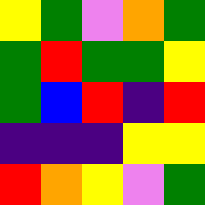[["yellow", "green", "violet", "orange", "green"], ["green", "red", "green", "green", "yellow"], ["green", "blue", "red", "indigo", "red"], ["indigo", "indigo", "indigo", "yellow", "yellow"], ["red", "orange", "yellow", "violet", "green"]]